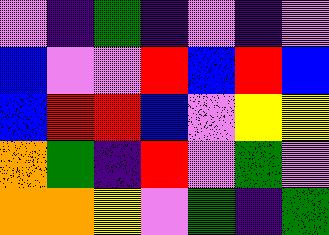[["violet", "indigo", "green", "indigo", "violet", "indigo", "violet"], ["blue", "violet", "violet", "red", "blue", "red", "blue"], ["blue", "red", "red", "blue", "violet", "yellow", "yellow"], ["orange", "green", "indigo", "red", "violet", "green", "violet"], ["orange", "orange", "yellow", "violet", "green", "indigo", "green"]]